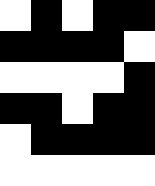[["white", "black", "white", "black", "black"], ["black", "black", "black", "black", "white"], ["white", "white", "white", "white", "black"], ["black", "black", "white", "black", "black"], ["white", "black", "black", "black", "black"], ["white", "white", "white", "white", "white"]]